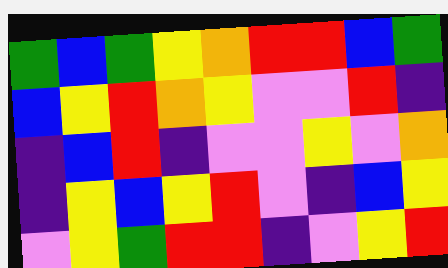[["green", "blue", "green", "yellow", "orange", "red", "red", "blue", "green"], ["blue", "yellow", "red", "orange", "yellow", "violet", "violet", "red", "indigo"], ["indigo", "blue", "red", "indigo", "violet", "violet", "yellow", "violet", "orange"], ["indigo", "yellow", "blue", "yellow", "red", "violet", "indigo", "blue", "yellow"], ["violet", "yellow", "green", "red", "red", "indigo", "violet", "yellow", "red"]]